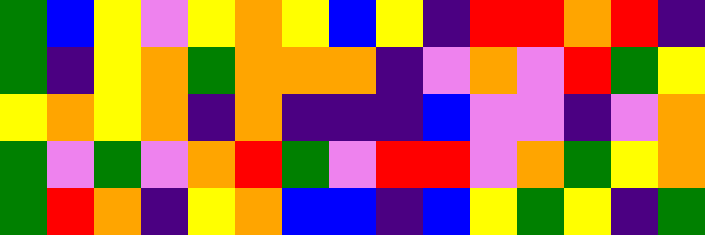[["green", "blue", "yellow", "violet", "yellow", "orange", "yellow", "blue", "yellow", "indigo", "red", "red", "orange", "red", "indigo"], ["green", "indigo", "yellow", "orange", "green", "orange", "orange", "orange", "indigo", "violet", "orange", "violet", "red", "green", "yellow"], ["yellow", "orange", "yellow", "orange", "indigo", "orange", "indigo", "indigo", "indigo", "blue", "violet", "violet", "indigo", "violet", "orange"], ["green", "violet", "green", "violet", "orange", "red", "green", "violet", "red", "red", "violet", "orange", "green", "yellow", "orange"], ["green", "red", "orange", "indigo", "yellow", "orange", "blue", "blue", "indigo", "blue", "yellow", "green", "yellow", "indigo", "green"]]